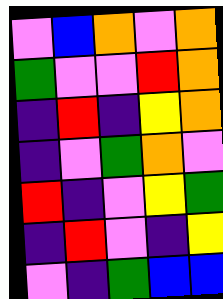[["violet", "blue", "orange", "violet", "orange"], ["green", "violet", "violet", "red", "orange"], ["indigo", "red", "indigo", "yellow", "orange"], ["indigo", "violet", "green", "orange", "violet"], ["red", "indigo", "violet", "yellow", "green"], ["indigo", "red", "violet", "indigo", "yellow"], ["violet", "indigo", "green", "blue", "blue"]]